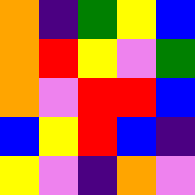[["orange", "indigo", "green", "yellow", "blue"], ["orange", "red", "yellow", "violet", "green"], ["orange", "violet", "red", "red", "blue"], ["blue", "yellow", "red", "blue", "indigo"], ["yellow", "violet", "indigo", "orange", "violet"]]